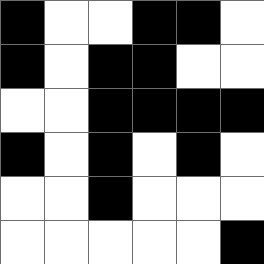[["black", "white", "white", "black", "black", "white"], ["black", "white", "black", "black", "white", "white"], ["white", "white", "black", "black", "black", "black"], ["black", "white", "black", "white", "black", "white"], ["white", "white", "black", "white", "white", "white"], ["white", "white", "white", "white", "white", "black"]]